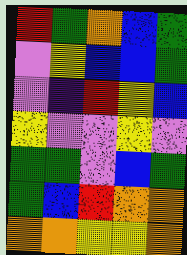[["red", "green", "orange", "blue", "green"], ["violet", "yellow", "blue", "blue", "green"], ["violet", "indigo", "red", "yellow", "blue"], ["yellow", "violet", "violet", "yellow", "violet"], ["green", "green", "violet", "blue", "green"], ["green", "blue", "red", "orange", "orange"], ["orange", "orange", "yellow", "yellow", "orange"]]